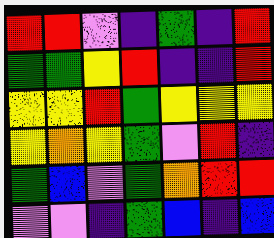[["red", "red", "violet", "indigo", "green", "indigo", "red"], ["green", "green", "yellow", "red", "indigo", "indigo", "red"], ["yellow", "yellow", "red", "green", "yellow", "yellow", "yellow"], ["yellow", "orange", "yellow", "green", "violet", "red", "indigo"], ["green", "blue", "violet", "green", "orange", "red", "red"], ["violet", "violet", "indigo", "green", "blue", "indigo", "blue"]]